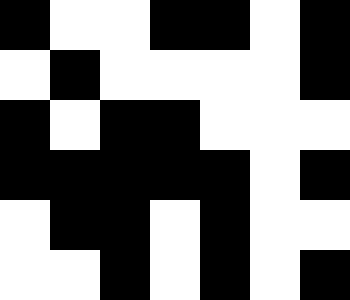[["black", "white", "white", "black", "black", "white", "black"], ["white", "black", "white", "white", "white", "white", "black"], ["black", "white", "black", "black", "white", "white", "white"], ["black", "black", "black", "black", "black", "white", "black"], ["white", "black", "black", "white", "black", "white", "white"], ["white", "white", "black", "white", "black", "white", "black"]]